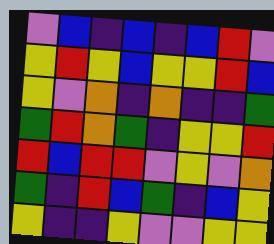[["violet", "blue", "indigo", "blue", "indigo", "blue", "red", "violet"], ["yellow", "red", "yellow", "blue", "yellow", "yellow", "red", "blue"], ["yellow", "violet", "orange", "indigo", "orange", "indigo", "indigo", "green"], ["green", "red", "orange", "green", "indigo", "yellow", "yellow", "red"], ["red", "blue", "red", "red", "violet", "yellow", "violet", "orange"], ["green", "indigo", "red", "blue", "green", "indigo", "blue", "yellow"], ["yellow", "indigo", "indigo", "yellow", "violet", "violet", "yellow", "yellow"]]